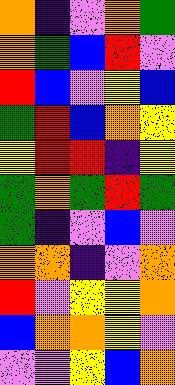[["orange", "indigo", "violet", "orange", "green"], ["orange", "green", "blue", "red", "violet"], ["red", "blue", "violet", "yellow", "blue"], ["green", "red", "blue", "orange", "yellow"], ["yellow", "red", "red", "indigo", "yellow"], ["green", "orange", "green", "red", "green"], ["green", "indigo", "violet", "blue", "violet"], ["orange", "orange", "indigo", "violet", "orange"], ["red", "violet", "yellow", "yellow", "orange"], ["blue", "orange", "orange", "yellow", "violet"], ["violet", "violet", "yellow", "blue", "orange"]]